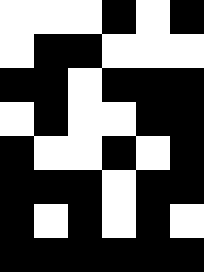[["white", "white", "white", "black", "white", "black"], ["white", "black", "black", "white", "white", "white"], ["black", "black", "white", "black", "black", "black"], ["white", "black", "white", "white", "black", "black"], ["black", "white", "white", "black", "white", "black"], ["black", "black", "black", "white", "black", "black"], ["black", "white", "black", "white", "black", "white"], ["black", "black", "black", "black", "black", "black"]]